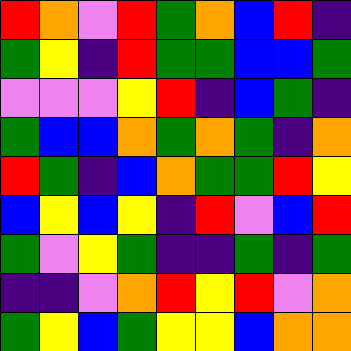[["red", "orange", "violet", "red", "green", "orange", "blue", "red", "indigo"], ["green", "yellow", "indigo", "red", "green", "green", "blue", "blue", "green"], ["violet", "violet", "violet", "yellow", "red", "indigo", "blue", "green", "indigo"], ["green", "blue", "blue", "orange", "green", "orange", "green", "indigo", "orange"], ["red", "green", "indigo", "blue", "orange", "green", "green", "red", "yellow"], ["blue", "yellow", "blue", "yellow", "indigo", "red", "violet", "blue", "red"], ["green", "violet", "yellow", "green", "indigo", "indigo", "green", "indigo", "green"], ["indigo", "indigo", "violet", "orange", "red", "yellow", "red", "violet", "orange"], ["green", "yellow", "blue", "green", "yellow", "yellow", "blue", "orange", "orange"]]